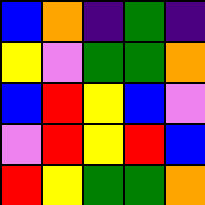[["blue", "orange", "indigo", "green", "indigo"], ["yellow", "violet", "green", "green", "orange"], ["blue", "red", "yellow", "blue", "violet"], ["violet", "red", "yellow", "red", "blue"], ["red", "yellow", "green", "green", "orange"]]